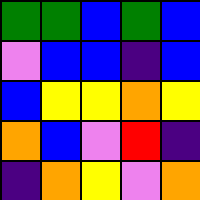[["green", "green", "blue", "green", "blue"], ["violet", "blue", "blue", "indigo", "blue"], ["blue", "yellow", "yellow", "orange", "yellow"], ["orange", "blue", "violet", "red", "indigo"], ["indigo", "orange", "yellow", "violet", "orange"]]